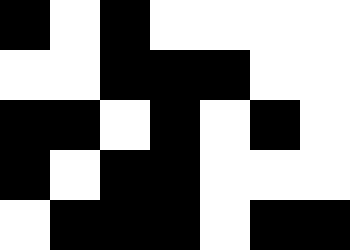[["black", "white", "black", "white", "white", "white", "white"], ["white", "white", "black", "black", "black", "white", "white"], ["black", "black", "white", "black", "white", "black", "white"], ["black", "white", "black", "black", "white", "white", "white"], ["white", "black", "black", "black", "white", "black", "black"]]